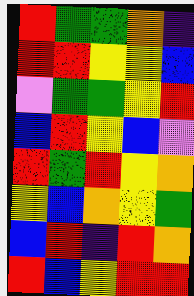[["red", "green", "green", "orange", "indigo"], ["red", "red", "yellow", "yellow", "blue"], ["violet", "green", "green", "yellow", "red"], ["blue", "red", "yellow", "blue", "violet"], ["red", "green", "red", "yellow", "orange"], ["yellow", "blue", "orange", "yellow", "green"], ["blue", "red", "indigo", "red", "orange"], ["red", "blue", "yellow", "red", "red"]]